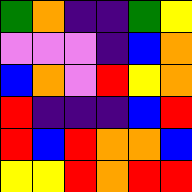[["green", "orange", "indigo", "indigo", "green", "yellow"], ["violet", "violet", "violet", "indigo", "blue", "orange"], ["blue", "orange", "violet", "red", "yellow", "orange"], ["red", "indigo", "indigo", "indigo", "blue", "red"], ["red", "blue", "red", "orange", "orange", "blue"], ["yellow", "yellow", "red", "orange", "red", "red"]]